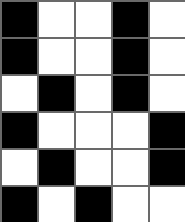[["black", "white", "white", "black", "white"], ["black", "white", "white", "black", "white"], ["white", "black", "white", "black", "white"], ["black", "white", "white", "white", "black"], ["white", "black", "white", "white", "black"], ["black", "white", "black", "white", "white"]]